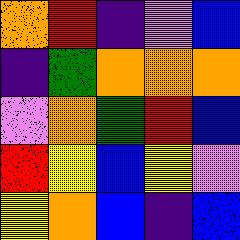[["orange", "red", "indigo", "violet", "blue"], ["indigo", "green", "orange", "orange", "orange"], ["violet", "orange", "green", "red", "blue"], ["red", "yellow", "blue", "yellow", "violet"], ["yellow", "orange", "blue", "indigo", "blue"]]